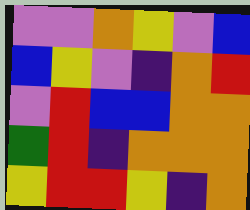[["violet", "violet", "orange", "yellow", "violet", "blue"], ["blue", "yellow", "violet", "indigo", "orange", "red"], ["violet", "red", "blue", "blue", "orange", "orange"], ["green", "red", "indigo", "orange", "orange", "orange"], ["yellow", "red", "red", "yellow", "indigo", "orange"]]